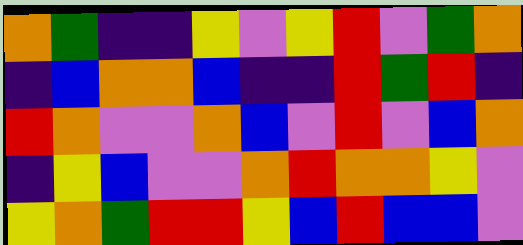[["orange", "green", "indigo", "indigo", "yellow", "violet", "yellow", "red", "violet", "green", "orange"], ["indigo", "blue", "orange", "orange", "blue", "indigo", "indigo", "red", "green", "red", "indigo"], ["red", "orange", "violet", "violet", "orange", "blue", "violet", "red", "violet", "blue", "orange"], ["indigo", "yellow", "blue", "violet", "violet", "orange", "red", "orange", "orange", "yellow", "violet"], ["yellow", "orange", "green", "red", "red", "yellow", "blue", "red", "blue", "blue", "violet"]]